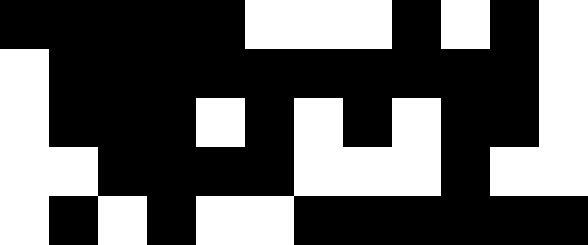[["black", "black", "black", "black", "black", "white", "white", "white", "black", "white", "black", "white"], ["white", "black", "black", "black", "black", "black", "black", "black", "black", "black", "black", "white"], ["white", "black", "black", "black", "white", "black", "white", "black", "white", "black", "black", "white"], ["white", "white", "black", "black", "black", "black", "white", "white", "white", "black", "white", "white"], ["white", "black", "white", "black", "white", "white", "black", "black", "black", "black", "black", "black"]]